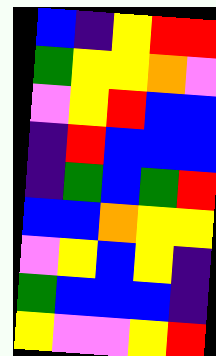[["blue", "indigo", "yellow", "red", "red"], ["green", "yellow", "yellow", "orange", "violet"], ["violet", "yellow", "red", "blue", "blue"], ["indigo", "red", "blue", "blue", "blue"], ["indigo", "green", "blue", "green", "red"], ["blue", "blue", "orange", "yellow", "yellow"], ["violet", "yellow", "blue", "yellow", "indigo"], ["green", "blue", "blue", "blue", "indigo"], ["yellow", "violet", "violet", "yellow", "red"]]